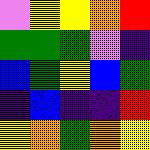[["violet", "yellow", "yellow", "orange", "red"], ["green", "green", "green", "violet", "indigo"], ["blue", "green", "yellow", "blue", "green"], ["indigo", "blue", "indigo", "indigo", "red"], ["yellow", "orange", "green", "orange", "yellow"]]